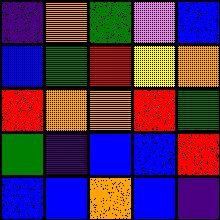[["indigo", "orange", "green", "violet", "blue"], ["blue", "green", "red", "yellow", "orange"], ["red", "orange", "orange", "red", "green"], ["green", "indigo", "blue", "blue", "red"], ["blue", "blue", "orange", "blue", "indigo"]]